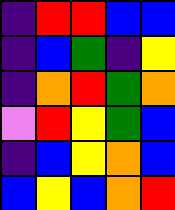[["indigo", "red", "red", "blue", "blue"], ["indigo", "blue", "green", "indigo", "yellow"], ["indigo", "orange", "red", "green", "orange"], ["violet", "red", "yellow", "green", "blue"], ["indigo", "blue", "yellow", "orange", "blue"], ["blue", "yellow", "blue", "orange", "red"]]